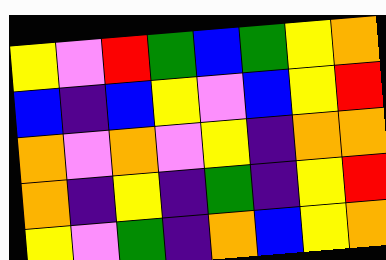[["yellow", "violet", "red", "green", "blue", "green", "yellow", "orange"], ["blue", "indigo", "blue", "yellow", "violet", "blue", "yellow", "red"], ["orange", "violet", "orange", "violet", "yellow", "indigo", "orange", "orange"], ["orange", "indigo", "yellow", "indigo", "green", "indigo", "yellow", "red"], ["yellow", "violet", "green", "indigo", "orange", "blue", "yellow", "orange"]]